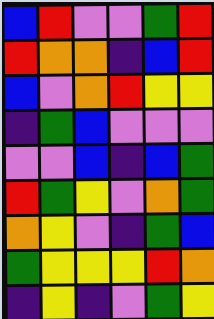[["blue", "red", "violet", "violet", "green", "red"], ["red", "orange", "orange", "indigo", "blue", "red"], ["blue", "violet", "orange", "red", "yellow", "yellow"], ["indigo", "green", "blue", "violet", "violet", "violet"], ["violet", "violet", "blue", "indigo", "blue", "green"], ["red", "green", "yellow", "violet", "orange", "green"], ["orange", "yellow", "violet", "indigo", "green", "blue"], ["green", "yellow", "yellow", "yellow", "red", "orange"], ["indigo", "yellow", "indigo", "violet", "green", "yellow"]]